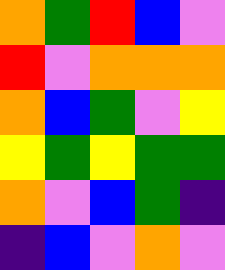[["orange", "green", "red", "blue", "violet"], ["red", "violet", "orange", "orange", "orange"], ["orange", "blue", "green", "violet", "yellow"], ["yellow", "green", "yellow", "green", "green"], ["orange", "violet", "blue", "green", "indigo"], ["indigo", "blue", "violet", "orange", "violet"]]